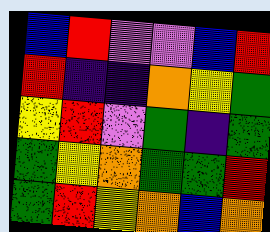[["blue", "red", "violet", "violet", "blue", "red"], ["red", "indigo", "indigo", "orange", "yellow", "green"], ["yellow", "red", "violet", "green", "indigo", "green"], ["green", "yellow", "orange", "green", "green", "red"], ["green", "red", "yellow", "orange", "blue", "orange"]]